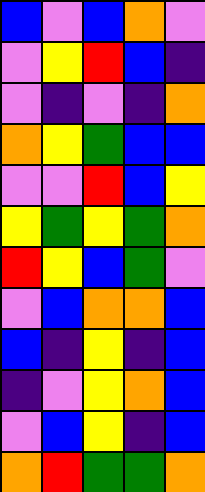[["blue", "violet", "blue", "orange", "violet"], ["violet", "yellow", "red", "blue", "indigo"], ["violet", "indigo", "violet", "indigo", "orange"], ["orange", "yellow", "green", "blue", "blue"], ["violet", "violet", "red", "blue", "yellow"], ["yellow", "green", "yellow", "green", "orange"], ["red", "yellow", "blue", "green", "violet"], ["violet", "blue", "orange", "orange", "blue"], ["blue", "indigo", "yellow", "indigo", "blue"], ["indigo", "violet", "yellow", "orange", "blue"], ["violet", "blue", "yellow", "indigo", "blue"], ["orange", "red", "green", "green", "orange"]]